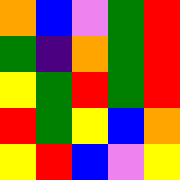[["orange", "blue", "violet", "green", "red"], ["green", "indigo", "orange", "green", "red"], ["yellow", "green", "red", "green", "red"], ["red", "green", "yellow", "blue", "orange"], ["yellow", "red", "blue", "violet", "yellow"]]